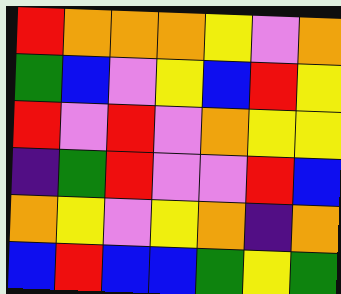[["red", "orange", "orange", "orange", "yellow", "violet", "orange"], ["green", "blue", "violet", "yellow", "blue", "red", "yellow"], ["red", "violet", "red", "violet", "orange", "yellow", "yellow"], ["indigo", "green", "red", "violet", "violet", "red", "blue"], ["orange", "yellow", "violet", "yellow", "orange", "indigo", "orange"], ["blue", "red", "blue", "blue", "green", "yellow", "green"]]